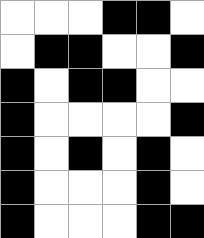[["white", "white", "white", "black", "black", "white"], ["white", "black", "black", "white", "white", "black"], ["black", "white", "black", "black", "white", "white"], ["black", "white", "white", "white", "white", "black"], ["black", "white", "black", "white", "black", "white"], ["black", "white", "white", "white", "black", "white"], ["black", "white", "white", "white", "black", "black"]]